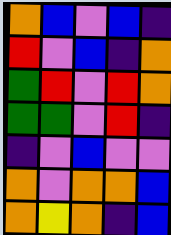[["orange", "blue", "violet", "blue", "indigo"], ["red", "violet", "blue", "indigo", "orange"], ["green", "red", "violet", "red", "orange"], ["green", "green", "violet", "red", "indigo"], ["indigo", "violet", "blue", "violet", "violet"], ["orange", "violet", "orange", "orange", "blue"], ["orange", "yellow", "orange", "indigo", "blue"]]